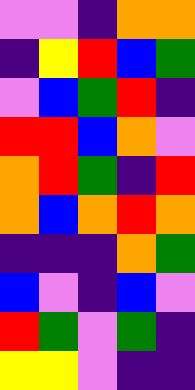[["violet", "violet", "indigo", "orange", "orange"], ["indigo", "yellow", "red", "blue", "green"], ["violet", "blue", "green", "red", "indigo"], ["red", "red", "blue", "orange", "violet"], ["orange", "red", "green", "indigo", "red"], ["orange", "blue", "orange", "red", "orange"], ["indigo", "indigo", "indigo", "orange", "green"], ["blue", "violet", "indigo", "blue", "violet"], ["red", "green", "violet", "green", "indigo"], ["yellow", "yellow", "violet", "indigo", "indigo"]]